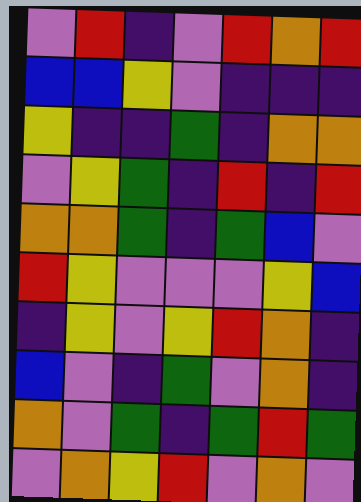[["violet", "red", "indigo", "violet", "red", "orange", "red"], ["blue", "blue", "yellow", "violet", "indigo", "indigo", "indigo"], ["yellow", "indigo", "indigo", "green", "indigo", "orange", "orange"], ["violet", "yellow", "green", "indigo", "red", "indigo", "red"], ["orange", "orange", "green", "indigo", "green", "blue", "violet"], ["red", "yellow", "violet", "violet", "violet", "yellow", "blue"], ["indigo", "yellow", "violet", "yellow", "red", "orange", "indigo"], ["blue", "violet", "indigo", "green", "violet", "orange", "indigo"], ["orange", "violet", "green", "indigo", "green", "red", "green"], ["violet", "orange", "yellow", "red", "violet", "orange", "violet"]]